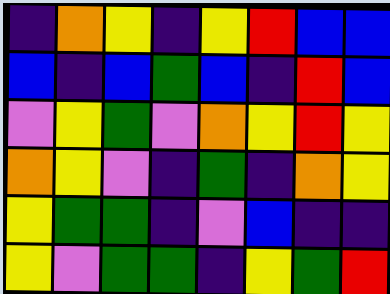[["indigo", "orange", "yellow", "indigo", "yellow", "red", "blue", "blue"], ["blue", "indigo", "blue", "green", "blue", "indigo", "red", "blue"], ["violet", "yellow", "green", "violet", "orange", "yellow", "red", "yellow"], ["orange", "yellow", "violet", "indigo", "green", "indigo", "orange", "yellow"], ["yellow", "green", "green", "indigo", "violet", "blue", "indigo", "indigo"], ["yellow", "violet", "green", "green", "indigo", "yellow", "green", "red"]]